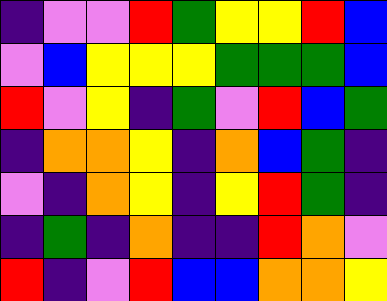[["indigo", "violet", "violet", "red", "green", "yellow", "yellow", "red", "blue"], ["violet", "blue", "yellow", "yellow", "yellow", "green", "green", "green", "blue"], ["red", "violet", "yellow", "indigo", "green", "violet", "red", "blue", "green"], ["indigo", "orange", "orange", "yellow", "indigo", "orange", "blue", "green", "indigo"], ["violet", "indigo", "orange", "yellow", "indigo", "yellow", "red", "green", "indigo"], ["indigo", "green", "indigo", "orange", "indigo", "indigo", "red", "orange", "violet"], ["red", "indigo", "violet", "red", "blue", "blue", "orange", "orange", "yellow"]]